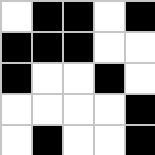[["white", "black", "black", "white", "black"], ["black", "black", "black", "white", "white"], ["black", "white", "white", "black", "white"], ["white", "white", "white", "white", "black"], ["white", "black", "white", "white", "black"]]